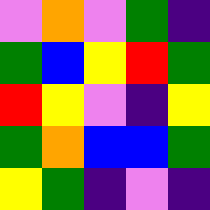[["violet", "orange", "violet", "green", "indigo"], ["green", "blue", "yellow", "red", "green"], ["red", "yellow", "violet", "indigo", "yellow"], ["green", "orange", "blue", "blue", "green"], ["yellow", "green", "indigo", "violet", "indigo"]]